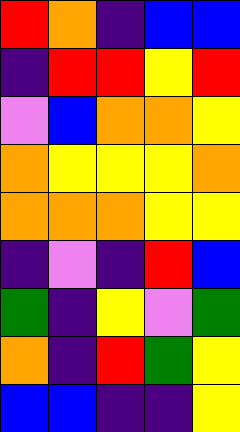[["red", "orange", "indigo", "blue", "blue"], ["indigo", "red", "red", "yellow", "red"], ["violet", "blue", "orange", "orange", "yellow"], ["orange", "yellow", "yellow", "yellow", "orange"], ["orange", "orange", "orange", "yellow", "yellow"], ["indigo", "violet", "indigo", "red", "blue"], ["green", "indigo", "yellow", "violet", "green"], ["orange", "indigo", "red", "green", "yellow"], ["blue", "blue", "indigo", "indigo", "yellow"]]